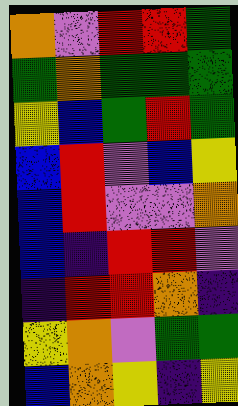[["orange", "violet", "red", "red", "green"], ["green", "orange", "green", "green", "green"], ["yellow", "blue", "green", "red", "green"], ["blue", "red", "violet", "blue", "yellow"], ["blue", "red", "violet", "violet", "orange"], ["blue", "indigo", "red", "red", "violet"], ["indigo", "red", "red", "orange", "indigo"], ["yellow", "orange", "violet", "green", "green"], ["blue", "orange", "yellow", "indigo", "yellow"]]